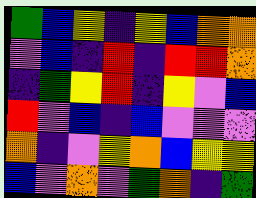[["green", "blue", "yellow", "indigo", "yellow", "blue", "orange", "orange"], ["violet", "blue", "indigo", "red", "indigo", "red", "red", "orange"], ["indigo", "green", "yellow", "red", "indigo", "yellow", "violet", "blue"], ["red", "violet", "blue", "indigo", "blue", "violet", "violet", "violet"], ["orange", "indigo", "violet", "yellow", "orange", "blue", "yellow", "yellow"], ["blue", "violet", "orange", "violet", "green", "orange", "indigo", "green"]]